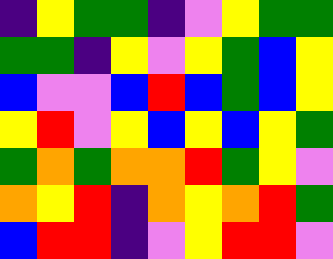[["indigo", "yellow", "green", "green", "indigo", "violet", "yellow", "green", "green"], ["green", "green", "indigo", "yellow", "violet", "yellow", "green", "blue", "yellow"], ["blue", "violet", "violet", "blue", "red", "blue", "green", "blue", "yellow"], ["yellow", "red", "violet", "yellow", "blue", "yellow", "blue", "yellow", "green"], ["green", "orange", "green", "orange", "orange", "red", "green", "yellow", "violet"], ["orange", "yellow", "red", "indigo", "orange", "yellow", "orange", "red", "green"], ["blue", "red", "red", "indigo", "violet", "yellow", "red", "red", "violet"]]